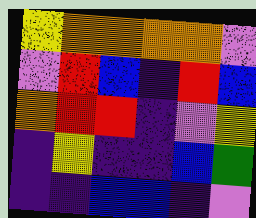[["yellow", "orange", "orange", "orange", "orange", "violet"], ["violet", "red", "blue", "indigo", "red", "blue"], ["orange", "red", "red", "indigo", "violet", "yellow"], ["indigo", "yellow", "indigo", "indigo", "blue", "green"], ["indigo", "indigo", "blue", "blue", "indigo", "violet"]]